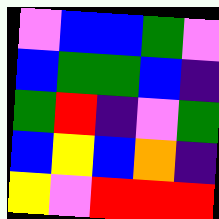[["violet", "blue", "blue", "green", "violet"], ["blue", "green", "green", "blue", "indigo"], ["green", "red", "indigo", "violet", "green"], ["blue", "yellow", "blue", "orange", "indigo"], ["yellow", "violet", "red", "red", "red"]]